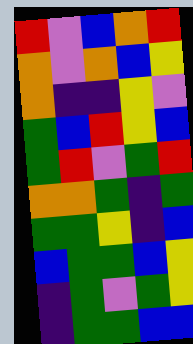[["red", "violet", "blue", "orange", "red"], ["orange", "violet", "orange", "blue", "yellow"], ["orange", "indigo", "indigo", "yellow", "violet"], ["green", "blue", "red", "yellow", "blue"], ["green", "red", "violet", "green", "red"], ["orange", "orange", "green", "indigo", "green"], ["green", "green", "yellow", "indigo", "blue"], ["blue", "green", "green", "blue", "yellow"], ["indigo", "green", "violet", "green", "yellow"], ["indigo", "green", "green", "blue", "blue"]]